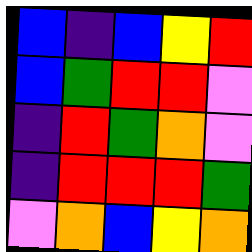[["blue", "indigo", "blue", "yellow", "red"], ["blue", "green", "red", "red", "violet"], ["indigo", "red", "green", "orange", "violet"], ["indigo", "red", "red", "red", "green"], ["violet", "orange", "blue", "yellow", "orange"]]